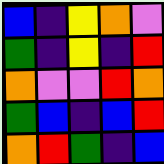[["blue", "indigo", "yellow", "orange", "violet"], ["green", "indigo", "yellow", "indigo", "red"], ["orange", "violet", "violet", "red", "orange"], ["green", "blue", "indigo", "blue", "red"], ["orange", "red", "green", "indigo", "blue"]]